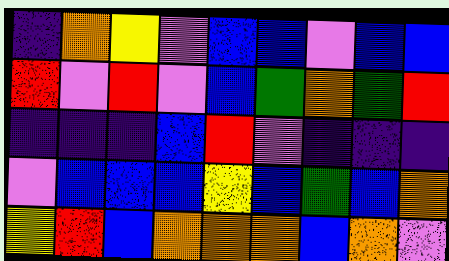[["indigo", "orange", "yellow", "violet", "blue", "blue", "violet", "blue", "blue"], ["red", "violet", "red", "violet", "blue", "green", "orange", "green", "red"], ["indigo", "indigo", "indigo", "blue", "red", "violet", "indigo", "indigo", "indigo"], ["violet", "blue", "blue", "blue", "yellow", "blue", "green", "blue", "orange"], ["yellow", "red", "blue", "orange", "orange", "orange", "blue", "orange", "violet"]]